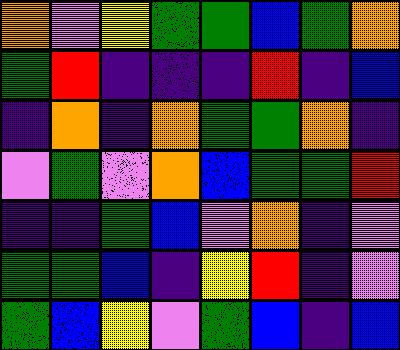[["orange", "violet", "yellow", "green", "green", "blue", "green", "orange"], ["green", "red", "indigo", "indigo", "indigo", "red", "indigo", "blue"], ["indigo", "orange", "indigo", "orange", "green", "green", "orange", "indigo"], ["violet", "green", "violet", "orange", "blue", "green", "green", "red"], ["indigo", "indigo", "green", "blue", "violet", "orange", "indigo", "violet"], ["green", "green", "blue", "indigo", "yellow", "red", "indigo", "violet"], ["green", "blue", "yellow", "violet", "green", "blue", "indigo", "blue"]]